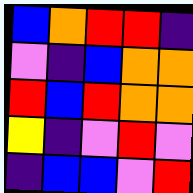[["blue", "orange", "red", "red", "indigo"], ["violet", "indigo", "blue", "orange", "orange"], ["red", "blue", "red", "orange", "orange"], ["yellow", "indigo", "violet", "red", "violet"], ["indigo", "blue", "blue", "violet", "red"]]